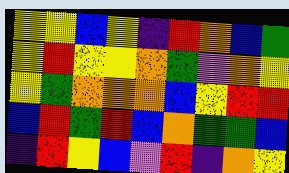[["yellow", "yellow", "blue", "yellow", "indigo", "red", "orange", "blue", "green"], ["yellow", "red", "yellow", "yellow", "orange", "green", "violet", "orange", "yellow"], ["yellow", "green", "orange", "orange", "orange", "blue", "yellow", "red", "red"], ["blue", "red", "green", "red", "blue", "orange", "green", "green", "blue"], ["indigo", "red", "yellow", "blue", "violet", "red", "indigo", "orange", "yellow"]]